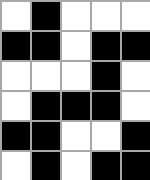[["white", "black", "white", "white", "white"], ["black", "black", "white", "black", "black"], ["white", "white", "white", "black", "white"], ["white", "black", "black", "black", "white"], ["black", "black", "white", "white", "black"], ["white", "black", "white", "black", "black"]]